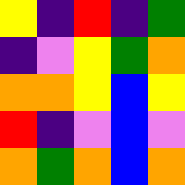[["yellow", "indigo", "red", "indigo", "green"], ["indigo", "violet", "yellow", "green", "orange"], ["orange", "orange", "yellow", "blue", "yellow"], ["red", "indigo", "violet", "blue", "violet"], ["orange", "green", "orange", "blue", "orange"]]